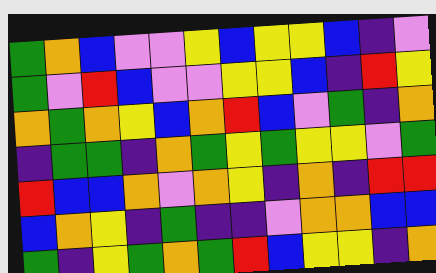[["green", "orange", "blue", "violet", "violet", "yellow", "blue", "yellow", "yellow", "blue", "indigo", "violet"], ["green", "violet", "red", "blue", "violet", "violet", "yellow", "yellow", "blue", "indigo", "red", "yellow"], ["orange", "green", "orange", "yellow", "blue", "orange", "red", "blue", "violet", "green", "indigo", "orange"], ["indigo", "green", "green", "indigo", "orange", "green", "yellow", "green", "yellow", "yellow", "violet", "green"], ["red", "blue", "blue", "orange", "violet", "orange", "yellow", "indigo", "orange", "indigo", "red", "red"], ["blue", "orange", "yellow", "indigo", "green", "indigo", "indigo", "violet", "orange", "orange", "blue", "blue"], ["green", "indigo", "yellow", "green", "orange", "green", "red", "blue", "yellow", "yellow", "indigo", "orange"]]